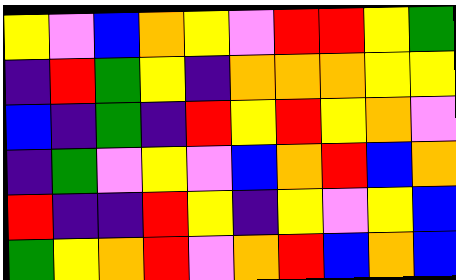[["yellow", "violet", "blue", "orange", "yellow", "violet", "red", "red", "yellow", "green"], ["indigo", "red", "green", "yellow", "indigo", "orange", "orange", "orange", "yellow", "yellow"], ["blue", "indigo", "green", "indigo", "red", "yellow", "red", "yellow", "orange", "violet"], ["indigo", "green", "violet", "yellow", "violet", "blue", "orange", "red", "blue", "orange"], ["red", "indigo", "indigo", "red", "yellow", "indigo", "yellow", "violet", "yellow", "blue"], ["green", "yellow", "orange", "red", "violet", "orange", "red", "blue", "orange", "blue"]]